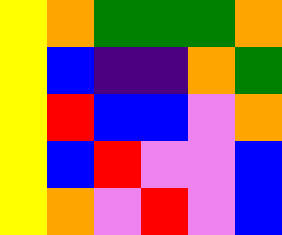[["yellow", "orange", "green", "green", "green", "orange"], ["yellow", "blue", "indigo", "indigo", "orange", "green"], ["yellow", "red", "blue", "blue", "violet", "orange"], ["yellow", "blue", "red", "violet", "violet", "blue"], ["yellow", "orange", "violet", "red", "violet", "blue"]]